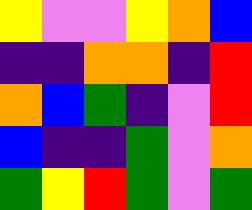[["yellow", "violet", "violet", "yellow", "orange", "blue"], ["indigo", "indigo", "orange", "orange", "indigo", "red"], ["orange", "blue", "green", "indigo", "violet", "red"], ["blue", "indigo", "indigo", "green", "violet", "orange"], ["green", "yellow", "red", "green", "violet", "green"]]